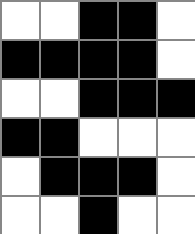[["white", "white", "black", "black", "white"], ["black", "black", "black", "black", "white"], ["white", "white", "black", "black", "black"], ["black", "black", "white", "white", "white"], ["white", "black", "black", "black", "white"], ["white", "white", "black", "white", "white"]]